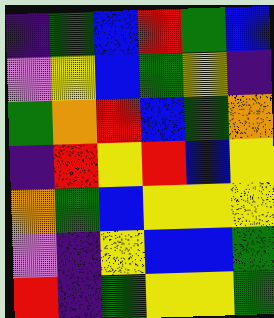[["indigo", "green", "blue", "red", "green", "blue"], ["violet", "yellow", "blue", "green", "yellow", "indigo"], ["green", "orange", "red", "blue", "green", "orange"], ["indigo", "red", "yellow", "red", "blue", "yellow"], ["orange", "green", "blue", "yellow", "yellow", "yellow"], ["violet", "indigo", "yellow", "blue", "blue", "green"], ["red", "indigo", "green", "yellow", "yellow", "green"]]